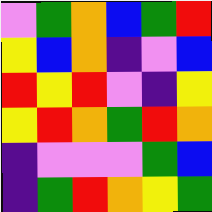[["violet", "green", "orange", "blue", "green", "red"], ["yellow", "blue", "orange", "indigo", "violet", "blue"], ["red", "yellow", "red", "violet", "indigo", "yellow"], ["yellow", "red", "orange", "green", "red", "orange"], ["indigo", "violet", "violet", "violet", "green", "blue"], ["indigo", "green", "red", "orange", "yellow", "green"]]